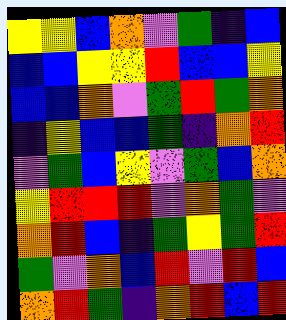[["yellow", "yellow", "blue", "orange", "violet", "green", "indigo", "blue"], ["blue", "blue", "yellow", "yellow", "red", "blue", "blue", "yellow"], ["blue", "blue", "orange", "violet", "green", "red", "green", "orange"], ["indigo", "yellow", "blue", "blue", "green", "indigo", "orange", "red"], ["violet", "green", "blue", "yellow", "violet", "green", "blue", "orange"], ["yellow", "red", "red", "red", "violet", "orange", "green", "violet"], ["orange", "red", "blue", "indigo", "green", "yellow", "green", "red"], ["green", "violet", "orange", "blue", "red", "violet", "red", "blue"], ["orange", "red", "green", "indigo", "orange", "red", "blue", "red"]]